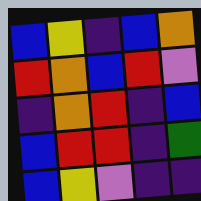[["blue", "yellow", "indigo", "blue", "orange"], ["red", "orange", "blue", "red", "violet"], ["indigo", "orange", "red", "indigo", "blue"], ["blue", "red", "red", "indigo", "green"], ["blue", "yellow", "violet", "indigo", "indigo"]]